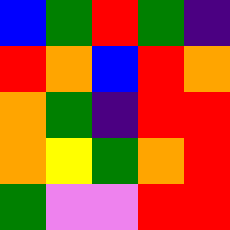[["blue", "green", "red", "green", "indigo"], ["red", "orange", "blue", "red", "orange"], ["orange", "green", "indigo", "red", "red"], ["orange", "yellow", "green", "orange", "red"], ["green", "violet", "violet", "red", "red"]]